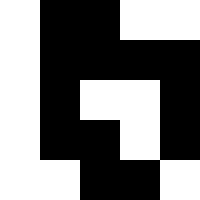[["white", "black", "black", "white", "white"], ["white", "black", "black", "black", "black"], ["white", "black", "white", "white", "black"], ["white", "black", "black", "white", "black"], ["white", "white", "black", "black", "white"]]